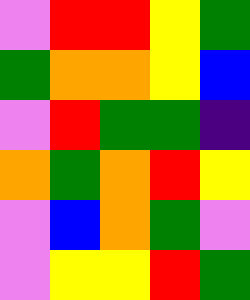[["violet", "red", "red", "yellow", "green"], ["green", "orange", "orange", "yellow", "blue"], ["violet", "red", "green", "green", "indigo"], ["orange", "green", "orange", "red", "yellow"], ["violet", "blue", "orange", "green", "violet"], ["violet", "yellow", "yellow", "red", "green"]]